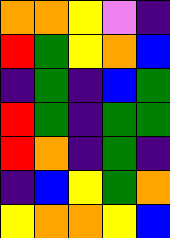[["orange", "orange", "yellow", "violet", "indigo"], ["red", "green", "yellow", "orange", "blue"], ["indigo", "green", "indigo", "blue", "green"], ["red", "green", "indigo", "green", "green"], ["red", "orange", "indigo", "green", "indigo"], ["indigo", "blue", "yellow", "green", "orange"], ["yellow", "orange", "orange", "yellow", "blue"]]